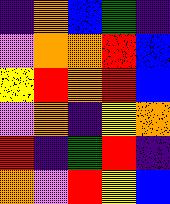[["indigo", "orange", "blue", "green", "indigo"], ["violet", "orange", "orange", "red", "blue"], ["yellow", "red", "orange", "red", "blue"], ["violet", "orange", "indigo", "yellow", "orange"], ["red", "indigo", "green", "red", "indigo"], ["orange", "violet", "red", "yellow", "blue"]]